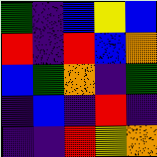[["green", "indigo", "blue", "yellow", "blue"], ["red", "indigo", "red", "blue", "orange"], ["blue", "green", "orange", "indigo", "green"], ["indigo", "blue", "indigo", "red", "indigo"], ["indigo", "indigo", "red", "yellow", "orange"]]